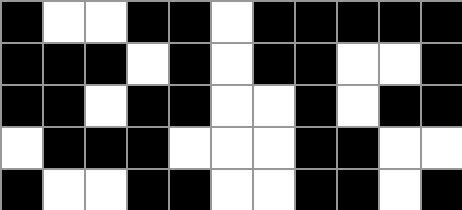[["black", "white", "white", "black", "black", "white", "black", "black", "black", "black", "black"], ["black", "black", "black", "white", "black", "white", "black", "black", "white", "white", "black"], ["black", "black", "white", "black", "black", "white", "white", "black", "white", "black", "black"], ["white", "black", "black", "black", "white", "white", "white", "black", "black", "white", "white"], ["black", "white", "white", "black", "black", "white", "white", "black", "black", "white", "black"]]